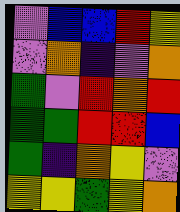[["violet", "blue", "blue", "red", "yellow"], ["violet", "orange", "indigo", "violet", "orange"], ["green", "violet", "red", "orange", "red"], ["green", "green", "red", "red", "blue"], ["green", "indigo", "orange", "yellow", "violet"], ["yellow", "yellow", "green", "yellow", "orange"]]